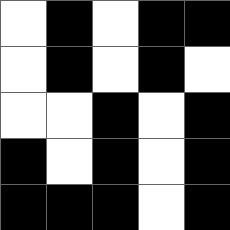[["white", "black", "white", "black", "black"], ["white", "black", "white", "black", "white"], ["white", "white", "black", "white", "black"], ["black", "white", "black", "white", "black"], ["black", "black", "black", "white", "black"]]